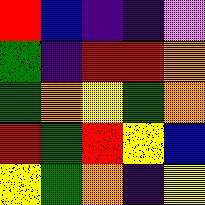[["red", "blue", "indigo", "indigo", "violet"], ["green", "indigo", "red", "red", "orange"], ["green", "orange", "yellow", "green", "orange"], ["red", "green", "red", "yellow", "blue"], ["yellow", "green", "orange", "indigo", "yellow"]]